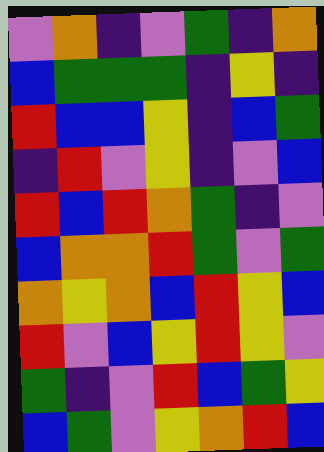[["violet", "orange", "indigo", "violet", "green", "indigo", "orange"], ["blue", "green", "green", "green", "indigo", "yellow", "indigo"], ["red", "blue", "blue", "yellow", "indigo", "blue", "green"], ["indigo", "red", "violet", "yellow", "indigo", "violet", "blue"], ["red", "blue", "red", "orange", "green", "indigo", "violet"], ["blue", "orange", "orange", "red", "green", "violet", "green"], ["orange", "yellow", "orange", "blue", "red", "yellow", "blue"], ["red", "violet", "blue", "yellow", "red", "yellow", "violet"], ["green", "indigo", "violet", "red", "blue", "green", "yellow"], ["blue", "green", "violet", "yellow", "orange", "red", "blue"]]